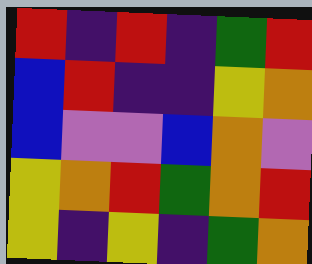[["red", "indigo", "red", "indigo", "green", "red"], ["blue", "red", "indigo", "indigo", "yellow", "orange"], ["blue", "violet", "violet", "blue", "orange", "violet"], ["yellow", "orange", "red", "green", "orange", "red"], ["yellow", "indigo", "yellow", "indigo", "green", "orange"]]